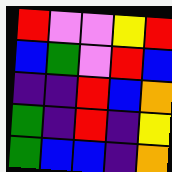[["red", "violet", "violet", "yellow", "red"], ["blue", "green", "violet", "red", "blue"], ["indigo", "indigo", "red", "blue", "orange"], ["green", "indigo", "red", "indigo", "yellow"], ["green", "blue", "blue", "indigo", "orange"]]